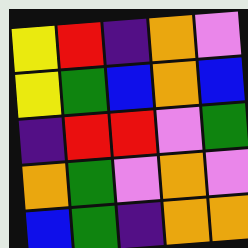[["yellow", "red", "indigo", "orange", "violet"], ["yellow", "green", "blue", "orange", "blue"], ["indigo", "red", "red", "violet", "green"], ["orange", "green", "violet", "orange", "violet"], ["blue", "green", "indigo", "orange", "orange"]]